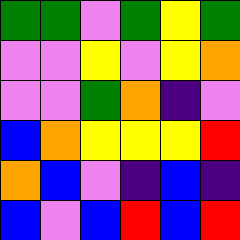[["green", "green", "violet", "green", "yellow", "green"], ["violet", "violet", "yellow", "violet", "yellow", "orange"], ["violet", "violet", "green", "orange", "indigo", "violet"], ["blue", "orange", "yellow", "yellow", "yellow", "red"], ["orange", "blue", "violet", "indigo", "blue", "indigo"], ["blue", "violet", "blue", "red", "blue", "red"]]